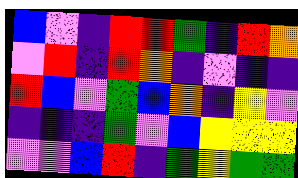[["blue", "violet", "indigo", "red", "red", "green", "indigo", "red", "orange"], ["violet", "red", "indigo", "red", "orange", "indigo", "violet", "indigo", "indigo"], ["red", "blue", "violet", "green", "blue", "orange", "indigo", "yellow", "violet"], ["indigo", "indigo", "indigo", "green", "violet", "blue", "yellow", "yellow", "yellow"], ["violet", "violet", "blue", "red", "indigo", "green", "yellow", "green", "green"]]